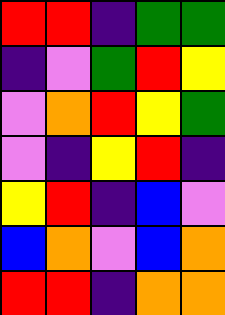[["red", "red", "indigo", "green", "green"], ["indigo", "violet", "green", "red", "yellow"], ["violet", "orange", "red", "yellow", "green"], ["violet", "indigo", "yellow", "red", "indigo"], ["yellow", "red", "indigo", "blue", "violet"], ["blue", "orange", "violet", "blue", "orange"], ["red", "red", "indigo", "orange", "orange"]]